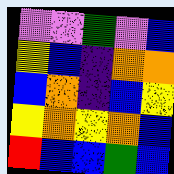[["violet", "violet", "green", "violet", "blue"], ["yellow", "blue", "indigo", "orange", "orange"], ["blue", "orange", "indigo", "blue", "yellow"], ["yellow", "orange", "yellow", "orange", "blue"], ["red", "blue", "blue", "green", "blue"]]